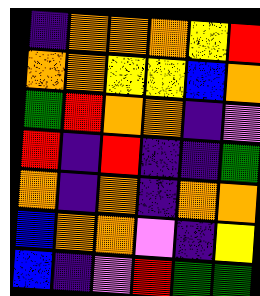[["indigo", "orange", "orange", "orange", "yellow", "red"], ["orange", "orange", "yellow", "yellow", "blue", "orange"], ["green", "red", "orange", "orange", "indigo", "violet"], ["red", "indigo", "red", "indigo", "indigo", "green"], ["orange", "indigo", "orange", "indigo", "orange", "orange"], ["blue", "orange", "orange", "violet", "indigo", "yellow"], ["blue", "indigo", "violet", "red", "green", "green"]]